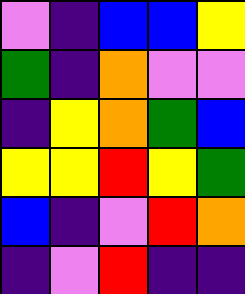[["violet", "indigo", "blue", "blue", "yellow"], ["green", "indigo", "orange", "violet", "violet"], ["indigo", "yellow", "orange", "green", "blue"], ["yellow", "yellow", "red", "yellow", "green"], ["blue", "indigo", "violet", "red", "orange"], ["indigo", "violet", "red", "indigo", "indigo"]]